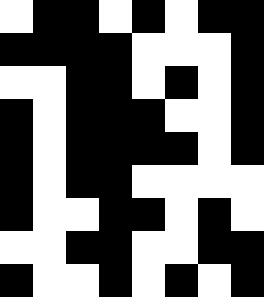[["white", "black", "black", "white", "black", "white", "black", "black"], ["black", "black", "black", "black", "white", "white", "white", "black"], ["white", "white", "black", "black", "white", "black", "white", "black"], ["black", "white", "black", "black", "black", "white", "white", "black"], ["black", "white", "black", "black", "black", "black", "white", "black"], ["black", "white", "black", "black", "white", "white", "white", "white"], ["black", "white", "white", "black", "black", "white", "black", "white"], ["white", "white", "black", "black", "white", "white", "black", "black"], ["black", "white", "white", "black", "white", "black", "white", "black"]]